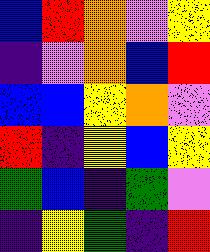[["blue", "red", "orange", "violet", "yellow"], ["indigo", "violet", "orange", "blue", "red"], ["blue", "blue", "yellow", "orange", "violet"], ["red", "indigo", "yellow", "blue", "yellow"], ["green", "blue", "indigo", "green", "violet"], ["indigo", "yellow", "green", "indigo", "red"]]